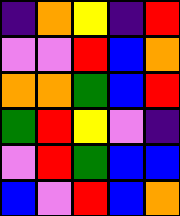[["indigo", "orange", "yellow", "indigo", "red"], ["violet", "violet", "red", "blue", "orange"], ["orange", "orange", "green", "blue", "red"], ["green", "red", "yellow", "violet", "indigo"], ["violet", "red", "green", "blue", "blue"], ["blue", "violet", "red", "blue", "orange"]]